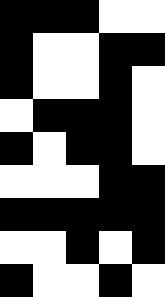[["black", "black", "black", "white", "white"], ["black", "white", "white", "black", "black"], ["black", "white", "white", "black", "white"], ["white", "black", "black", "black", "white"], ["black", "white", "black", "black", "white"], ["white", "white", "white", "black", "black"], ["black", "black", "black", "black", "black"], ["white", "white", "black", "white", "black"], ["black", "white", "white", "black", "white"]]